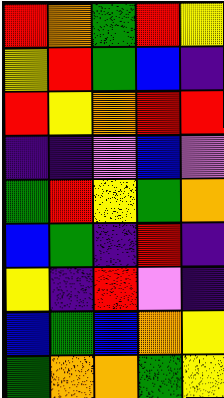[["red", "orange", "green", "red", "yellow"], ["yellow", "red", "green", "blue", "indigo"], ["red", "yellow", "orange", "red", "red"], ["indigo", "indigo", "violet", "blue", "violet"], ["green", "red", "yellow", "green", "orange"], ["blue", "green", "indigo", "red", "indigo"], ["yellow", "indigo", "red", "violet", "indigo"], ["blue", "green", "blue", "orange", "yellow"], ["green", "orange", "orange", "green", "yellow"]]